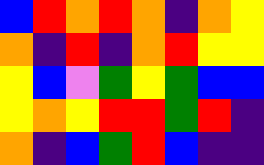[["blue", "red", "orange", "red", "orange", "indigo", "orange", "yellow"], ["orange", "indigo", "red", "indigo", "orange", "red", "yellow", "yellow"], ["yellow", "blue", "violet", "green", "yellow", "green", "blue", "blue"], ["yellow", "orange", "yellow", "red", "red", "green", "red", "indigo"], ["orange", "indigo", "blue", "green", "red", "blue", "indigo", "indigo"]]